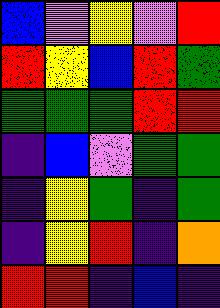[["blue", "violet", "yellow", "violet", "red"], ["red", "yellow", "blue", "red", "green"], ["green", "green", "green", "red", "red"], ["indigo", "blue", "violet", "green", "green"], ["indigo", "yellow", "green", "indigo", "green"], ["indigo", "yellow", "red", "indigo", "orange"], ["red", "red", "indigo", "blue", "indigo"]]